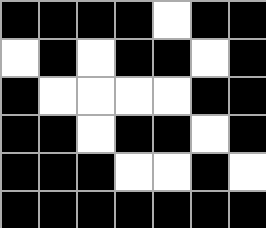[["black", "black", "black", "black", "white", "black", "black"], ["white", "black", "white", "black", "black", "white", "black"], ["black", "white", "white", "white", "white", "black", "black"], ["black", "black", "white", "black", "black", "white", "black"], ["black", "black", "black", "white", "white", "black", "white"], ["black", "black", "black", "black", "black", "black", "black"]]